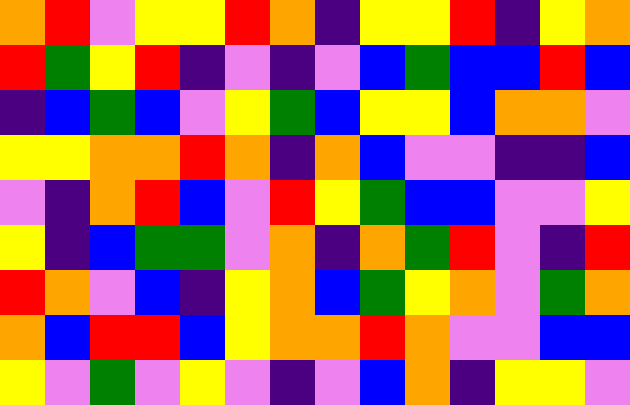[["orange", "red", "violet", "yellow", "yellow", "red", "orange", "indigo", "yellow", "yellow", "red", "indigo", "yellow", "orange"], ["red", "green", "yellow", "red", "indigo", "violet", "indigo", "violet", "blue", "green", "blue", "blue", "red", "blue"], ["indigo", "blue", "green", "blue", "violet", "yellow", "green", "blue", "yellow", "yellow", "blue", "orange", "orange", "violet"], ["yellow", "yellow", "orange", "orange", "red", "orange", "indigo", "orange", "blue", "violet", "violet", "indigo", "indigo", "blue"], ["violet", "indigo", "orange", "red", "blue", "violet", "red", "yellow", "green", "blue", "blue", "violet", "violet", "yellow"], ["yellow", "indigo", "blue", "green", "green", "violet", "orange", "indigo", "orange", "green", "red", "violet", "indigo", "red"], ["red", "orange", "violet", "blue", "indigo", "yellow", "orange", "blue", "green", "yellow", "orange", "violet", "green", "orange"], ["orange", "blue", "red", "red", "blue", "yellow", "orange", "orange", "red", "orange", "violet", "violet", "blue", "blue"], ["yellow", "violet", "green", "violet", "yellow", "violet", "indigo", "violet", "blue", "orange", "indigo", "yellow", "yellow", "violet"]]